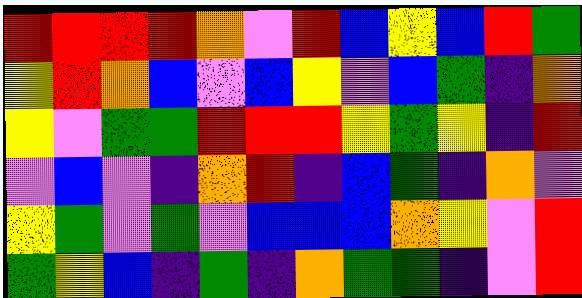[["red", "red", "red", "red", "orange", "violet", "red", "blue", "yellow", "blue", "red", "green"], ["yellow", "red", "orange", "blue", "violet", "blue", "yellow", "violet", "blue", "green", "indigo", "orange"], ["yellow", "violet", "green", "green", "red", "red", "red", "yellow", "green", "yellow", "indigo", "red"], ["violet", "blue", "violet", "indigo", "orange", "red", "indigo", "blue", "green", "indigo", "orange", "violet"], ["yellow", "green", "violet", "green", "violet", "blue", "blue", "blue", "orange", "yellow", "violet", "red"], ["green", "yellow", "blue", "indigo", "green", "indigo", "orange", "green", "green", "indigo", "violet", "red"]]